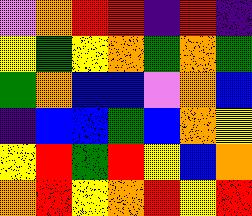[["violet", "orange", "red", "red", "indigo", "red", "indigo"], ["yellow", "green", "yellow", "orange", "green", "orange", "green"], ["green", "orange", "blue", "blue", "violet", "orange", "blue"], ["indigo", "blue", "blue", "green", "blue", "orange", "yellow"], ["yellow", "red", "green", "red", "yellow", "blue", "orange"], ["orange", "red", "yellow", "orange", "red", "yellow", "red"]]